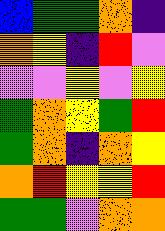[["blue", "green", "green", "orange", "indigo"], ["orange", "yellow", "indigo", "red", "violet"], ["violet", "violet", "yellow", "violet", "yellow"], ["green", "orange", "yellow", "green", "red"], ["green", "orange", "indigo", "orange", "yellow"], ["orange", "red", "yellow", "yellow", "red"], ["green", "green", "violet", "orange", "orange"]]